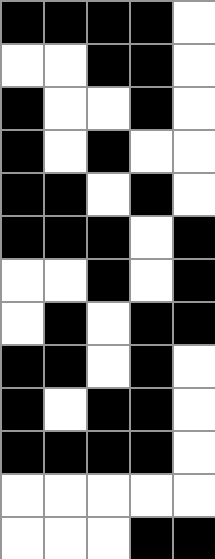[["black", "black", "black", "black", "white"], ["white", "white", "black", "black", "white"], ["black", "white", "white", "black", "white"], ["black", "white", "black", "white", "white"], ["black", "black", "white", "black", "white"], ["black", "black", "black", "white", "black"], ["white", "white", "black", "white", "black"], ["white", "black", "white", "black", "black"], ["black", "black", "white", "black", "white"], ["black", "white", "black", "black", "white"], ["black", "black", "black", "black", "white"], ["white", "white", "white", "white", "white"], ["white", "white", "white", "black", "black"]]